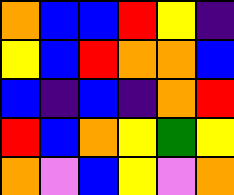[["orange", "blue", "blue", "red", "yellow", "indigo"], ["yellow", "blue", "red", "orange", "orange", "blue"], ["blue", "indigo", "blue", "indigo", "orange", "red"], ["red", "blue", "orange", "yellow", "green", "yellow"], ["orange", "violet", "blue", "yellow", "violet", "orange"]]